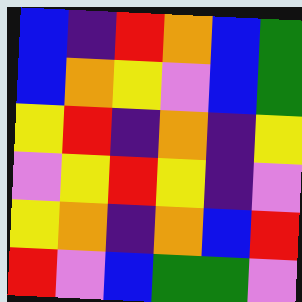[["blue", "indigo", "red", "orange", "blue", "green"], ["blue", "orange", "yellow", "violet", "blue", "green"], ["yellow", "red", "indigo", "orange", "indigo", "yellow"], ["violet", "yellow", "red", "yellow", "indigo", "violet"], ["yellow", "orange", "indigo", "orange", "blue", "red"], ["red", "violet", "blue", "green", "green", "violet"]]